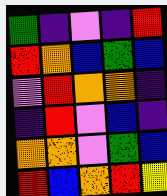[["green", "indigo", "violet", "indigo", "red"], ["red", "orange", "blue", "green", "blue"], ["violet", "red", "orange", "orange", "indigo"], ["indigo", "red", "violet", "blue", "indigo"], ["orange", "orange", "violet", "green", "blue"], ["red", "blue", "orange", "red", "yellow"]]